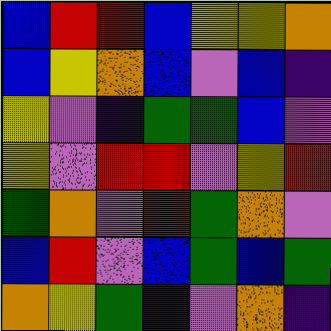[["blue", "red", "red", "blue", "yellow", "yellow", "orange"], ["blue", "yellow", "orange", "blue", "violet", "blue", "indigo"], ["yellow", "violet", "indigo", "green", "green", "blue", "violet"], ["yellow", "violet", "red", "red", "violet", "yellow", "red"], ["green", "orange", "violet", "red", "green", "orange", "violet"], ["blue", "red", "violet", "blue", "green", "blue", "green"], ["orange", "yellow", "green", "indigo", "violet", "orange", "indigo"]]